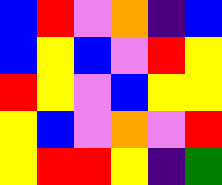[["blue", "red", "violet", "orange", "indigo", "blue"], ["blue", "yellow", "blue", "violet", "red", "yellow"], ["red", "yellow", "violet", "blue", "yellow", "yellow"], ["yellow", "blue", "violet", "orange", "violet", "red"], ["yellow", "red", "red", "yellow", "indigo", "green"]]